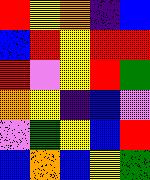[["red", "yellow", "orange", "indigo", "blue"], ["blue", "red", "yellow", "red", "red"], ["red", "violet", "yellow", "red", "green"], ["orange", "yellow", "indigo", "blue", "violet"], ["violet", "green", "yellow", "blue", "red"], ["blue", "orange", "blue", "yellow", "green"]]